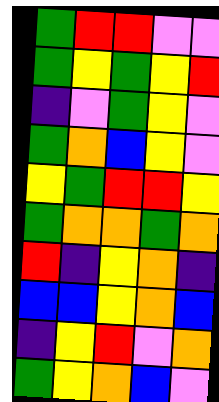[["green", "red", "red", "violet", "violet"], ["green", "yellow", "green", "yellow", "red"], ["indigo", "violet", "green", "yellow", "violet"], ["green", "orange", "blue", "yellow", "violet"], ["yellow", "green", "red", "red", "yellow"], ["green", "orange", "orange", "green", "orange"], ["red", "indigo", "yellow", "orange", "indigo"], ["blue", "blue", "yellow", "orange", "blue"], ["indigo", "yellow", "red", "violet", "orange"], ["green", "yellow", "orange", "blue", "violet"]]